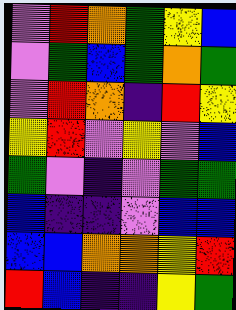[["violet", "red", "orange", "green", "yellow", "blue"], ["violet", "green", "blue", "green", "orange", "green"], ["violet", "red", "orange", "indigo", "red", "yellow"], ["yellow", "red", "violet", "yellow", "violet", "blue"], ["green", "violet", "indigo", "violet", "green", "green"], ["blue", "indigo", "indigo", "violet", "blue", "blue"], ["blue", "blue", "orange", "orange", "yellow", "red"], ["red", "blue", "indigo", "indigo", "yellow", "green"]]